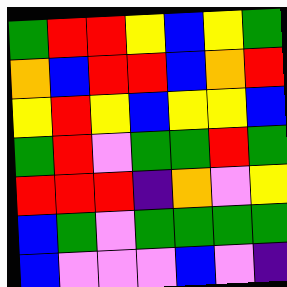[["green", "red", "red", "yellow", "blue", "yellow", "green"], ["orange", "blue", "red", "red", "blue", "orange", "red"], ["yellow", "red", "yellow", "blue", "yellow", "yellow", "blue"], ["green", "red", "violet", "green", "green", "red", "green"], ["red", "red", "red", "indigo", "orange", "violet", "yellow"], ["blue", "green", "violet", "green", "green", "green", "green"], ["blue", "violet", "violet", "violet", "blue", "violet", "indigo"]]